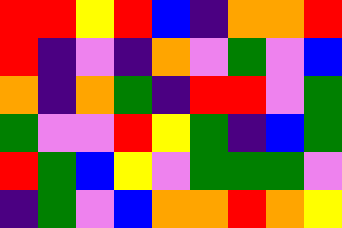[["red", "red", "yellow", "red", "blue", "indigo", "orange", "orange", "red"], ["red", "indigo", "violet", "indigo", "orange", "violet", "green", "violet", "blue"], ["orange", "indigo", "orange", "green", "indigo", "red", "red", "violet", "green"], ["green", "violet", "violet", "red", "yellow", "green", "indigo", "blue", "green"], ["red", "green", "blue", "yellow", "violet", "green", "green", "green", "violet"], ["indigo", "green", "violet", "blue", "orange", "orange", "red", "orange", "yellow"]]